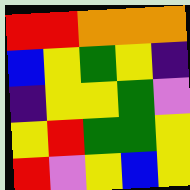[["red", "red", "orange", "orange", "orange"], ["blue", "yellow", "green", "yellow", "indigo"], ["indigo", "yellow", "yellow", "green", "violet"], ["yellow", "red", "green", "green", "yellow"], ["red", "violet", "yellow", "blue", "yellow"]]